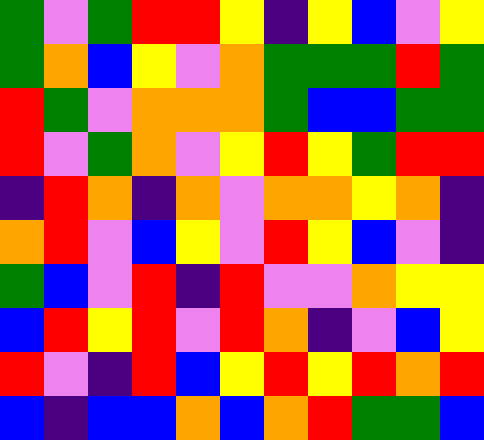[["green", "violet", "green", "red", "red", "yellow", "indigo", "yellow", "blue", "violet", "yellow"], ["green", "orange", "blue", "yellow", "violet", "orange", "green", "green", "green", "red", "green"], ["red", "green", "violet", "orange", "orange", "orange", "green", "blue", "blue", "green", "green"], ["red", "violet", "green", "orange", "violet", "yellow", "red", "yellow", "green", "red", "red"], ["indigo", "red", "orange", "indigo", "orange", "violet", "orange", "orange", "yellow", "orange", "indigo"], ["orange", "red", "violet", "blue", "yellow", "violet", "red", "yellow", "blue", "violet", "indigo"], ["green", "blue", "violet", "red", "indigo", "red", "violet", "violet", "orange", "yellow", "yellow"], ["blue", "red", "yellow", "red", "violet", "red", "orange", "indigo", "violet", "blue", "yellow"], ["red", "violet", "indigo", "red", "blue", "yellow", "red", "yellow", "red", "orange", "red"], ["blue", "indigo", "blue", "blue", "orange", "blue", "orange", "red", "green", "green", "blue"]]